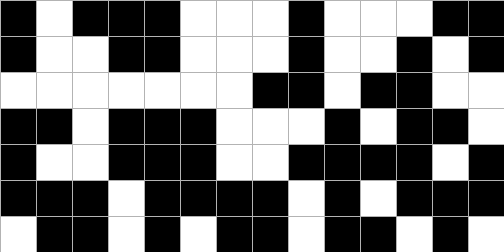[["black", "white", "black", "black", "black", "white", "white", "white", "black", "white", "white", "white", "black", "black"], ["black", "white", "white", "black", "black", "white", "white", "white", "black", "white", "white", "black", "white", "black"], ["white", "white", "white", "white", "white", "white", "white", "black", "black", "white", "black", "black", "white", "white"], ["black", "black", "white", "black", "black", "black", "white", "white", "white", "black", "white", "black", "black", "white"], ["black", "white", "white", "black", "black", "black", "white", "white", "black", "black", "black", "black", "white", "black"], ["black", "black", "black", "white", "black", "black", "black", "black", "white", "black", "white", "black", "black", "black"], ["white", "black", "black", "white", "black", "white", "black", "black", "white", "black", "black", "white", "black", "white"]]